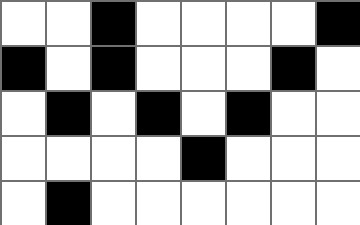[["white", "white", "black", "white", "white", "white", "white", "black"], ["black", "white", "black", "white", "white", "white", "black", "white"], ["white", "black", "white", "black", "white", "black", "white", "white"], ["white", "white", "white", "white", "black", "white", "white", "white"], ["white", "black", "white", "white", "white", "white", "white", "white"]]